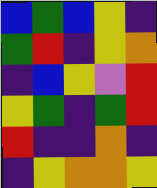[["blue", "green", "blue", "yellow", "indigo"], ["green", "red", "indigo", "yellow", "orange"], ["indigo", "blue", "yellow", "violet", "red"], ["yellow", "green", "indigo", "green", "red"], ["red", "indigo", "indigo", "orange", "indigo"], ["indigo", "yellow", "orange", "orange", "yellow"]]